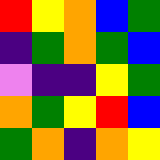[["red", "yellow", "orange", "blue", "green"], ["indigo", "green", "orange", "green", "blue"], ["violet", "indigo", "indigo", "yellow", "green"], ["orange", "green", "yellow", "red", "blue"], ["green", "orange", "indigo", "orange", "yellow"]]